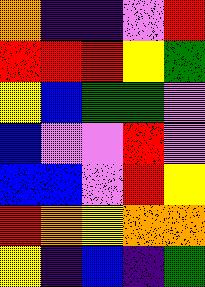[["orange", "indigo", "indigo", "violet", "red"], ["red", "red", "red", "yellow", "green"], ["yellow", "blue", "green", "green", "violet"], ["blue", "violet", "violet", "red", "violet"], ["blue", "blue", "violet", "red", "yellow"], ["red", "orange", "yellow", "orange", "orange"], ["yellow", "indigo", "blue", "indigo", "green"]]